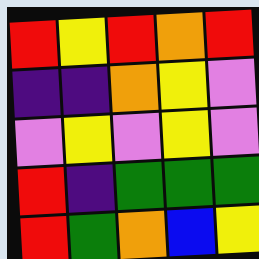[["red", "yellow", "red", "orange", "red"], ["indigo", "indigo", "orange", "yellow", "violet"], ["violet", "yellow", "violet", "yellow", "violet"], ["red", "indigo", "green", "green", "green"], ["red", "green", "orange", "blue", "yellow"]]